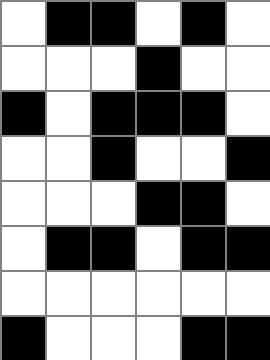[["white", "black", "black", "white", "black", "white"], ["white", "white", "white", "black", "white", "white"], ["black", "white", "black", "black", "black", "white"], ["white", "white", "black", "white", "white", "black"], ["white", "white", "white", "black", "black", "white"], ["white", "black", "black", "white", "black", "black"], ["white", "white", "white", "white", "white", "white"], ["black", "white", "white", "white", "black", "black"]]